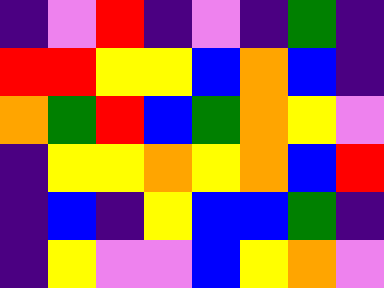[["indigo", "violet", "red", "indigo", "violet", "indigo", "green", "indigo"], ["red", "red", "yellow", "yellow", "blue", "orange", "blue", "indigo"], ["orange", "green", "red", "blue", "green", "orange", "yellow", "violet"], ["indigo", "yellow", "yellow", "orange", "yellow", "orange", "blue", "red"], ["indigo", "blue", "indigo", "yellow", "blue", "blue", "green", "indigo"], ["indigo", "yellow", "violet", "violet", "blue", "yellow", "orange", "violet"]]